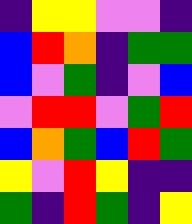[["indigo", "yellow", "yellow", "violet", "violet", "indigo"], ["blue", "red", "orange", "indigo", "green", "green"], ["blue", "violet", "green", "indigo", "violet", "blue"], ["violet", "red", "red", "violet", "green", "red"], ["blue", "orange", "green", "blue", "red", "green"], ["yellow", "violet", "red", "yellow", "indigo", "indigo"], ["green", "indigo", "red", "green", "indigo", "yellow"]]